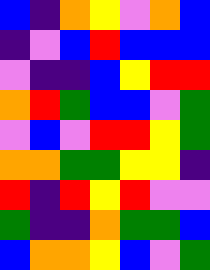[["blue", "indigo", "orange", "yellow", "violet", "orange", "blue"], ["indigo", "violet", "blue", "red", "blue", "blue", "blue"], ["violet", "indigo", "indigo", "blue", "yellow", "red", "red"], ["orange", "red", "green", "blue", "blue", "violet", "green"], ["violet", "blue", "violet", "red", "red", "yellow", "green"], ["orange", "orange", "green", "green", "yellow", "yellow", "indigo"], ["red", "indigo", "red", "yellow", "red", "violet", "violet"], ["green", "indigo", "indigo", "orange", "green", "green", "blue"], ["blue", "orange", "orange", "yellow", "blue", "violet", "green"]]